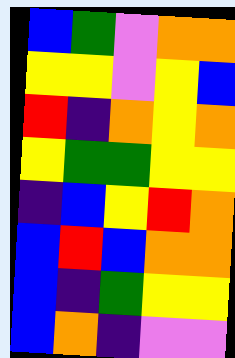[["blue", "green", "violet", "orange", "orange"], ["yellow", "yellow", "violet", "yellow", "blue"], ["red", "indigo", "orange", "yellow", "orange"], ["yellow", "green", "green", "yellow", "yellow"], ["indigo", "blue", "yellow", "red", "orange"], ["blue", "red", "blue", "orange", "orange"], ["blue", "indigo", "green", "yellow", "yellow"], ["blue", "orange", "indigo", "violet", "violet"]]